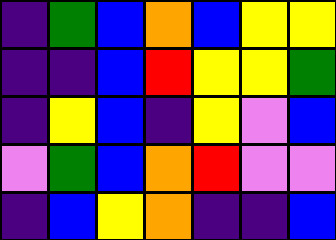[["indigo", "green", "blue", "orange", "blue", "yellow", "yellow"], ["indigo", "indigo", "blue", "red", "yellow", "yellow", "green"], ["indigo", "yellow", "blue", "indigo", "yellow", "violet", "blue"], ["violet", "green", "blue", "orange", "red", "violet", "violet"], ["indigo", "blue", "yellow", "orange", "indigo", "indigo", "blue"]]